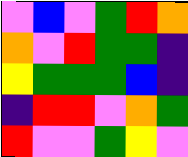[["violet", "blue", "violet", "green", "red", "orange"], ["orange", "violet", "red", "green", "green", "indigo"], ["yellow", "green", "green", "green", "blue", "indigo"], ["indigo", "red", "red", "violet", "orange", "green"], ["red", "violet", "violet", "green", "yellow", "violet"]]